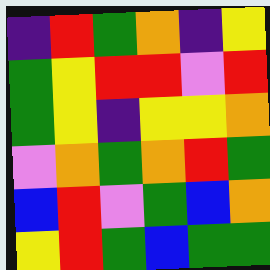[["indigo", "red", "green", "orange", "indigo", "yellow"], ["green", "yellow", "red", "red", "violet", "red"], ["green", "yellow", "indigo", "yellow", "yellow", "orange"], ["violet", "orange", "green", "orange", "red", "green"], ["blue", "red", "violet", "green", "blue", "orange"], ["yellow", "red", "green", "blue", "green", "green"]]